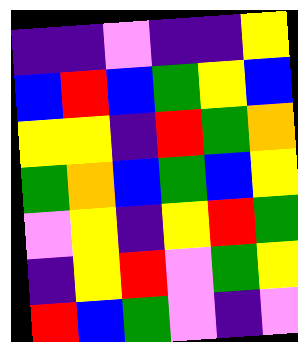[["indigo", "indigo", "violet", "indigo", "indigo", "yellow"], ["blue", "red", "blue", "green", "yellow", "blue"], ["yellow", "yellow", "indigo", "red", "green", "orange"], ["green", "orange", "blue", "green", "blue", "yellow"], ["violet", "yellow", "indigo", "yellow", "red", "green"], ["indigo", "yellow", "red", "violet", "green", "yellow"], ["red", "blue", "green", "violet", "indigo", "violet"]]